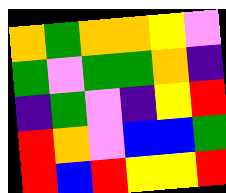[["orange", "green", "orange", "orange", "yellow", "violet"], ["green", "violet", "green", "green", "orange", "indigo"], ["indigo", "green", "violet", "indigo", "yellow", "red"], ["red", "orange", "violet", "blue", "blue", "green"], ["red", "blue", "red", "yellow", "yellow", "red"]]